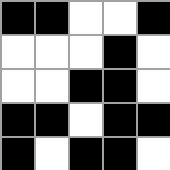[["black", "black", "white", "white", "black"], ["white", "white", "white", "black", "white"], ["white", "white", "black", "black", "white"], ["black", "black", "white", "black", "black"], ["black", "white", "black", "black", "white"]]